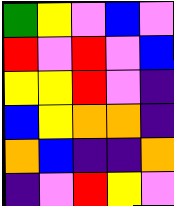[["green", "yellow", "violet", "blue", "violet"], ["red", "violet", "red", "violet", "blue"], ["yellow", "yellow", "red", "violet", "indigo"], ["blue", "yellow", "orange", "orange", "indigo"], ["orange", "blue", "indigo", "indigo", "orange"], ["indigo", "violet", "red", "yellow", "violet"]]